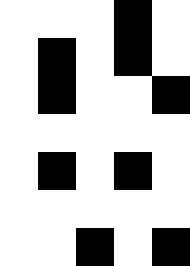[["white", "white", "white", "black", "white"], ["white", "black", "white", "black", "white"], ["white", "black", "white", "white", "black"], ["white", "white", "white", "white", "white"], ["white", "black", "white", "black", "white"], ["white", "white", "white", "white", "white"], ["white", "white", "black", "white", "black"]]